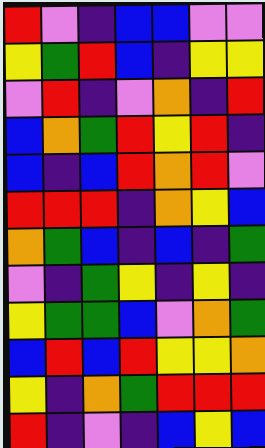[["red", "violet", "indigo", "blue", "blue", "violet", "violet"], ["yellow", "green", "red", "blue", "indigo", "yellow", "yellow"], ["violet", "red", "indigo", "violet", "orange", "indigo", "red"], ["blue", "orange", "green", "red", "yellow", "red", "indigo"], ["blue", "indigo", "blue", "red", "orange", "red", "violet"], ["red", "red", "red", "indigo", "orange", "yellow", "blue"], ["orange", "green", "blue", "indigo", "blue", "indigo", "green"], ["violet", "indigo", "green", "yellow", "indigo", "yellow", "indigo"], ["yellow", "green", "green", "blue", "violet", "orange", "green"], ["blue", "red", "blue", "red", "yellow", "yellow", "orange"], ["yellow", "indigo", "orange", "green", "red", "red", "red"], ["red", "indigo", "violet", "indigo", "blue", "yellow", "blue"]]